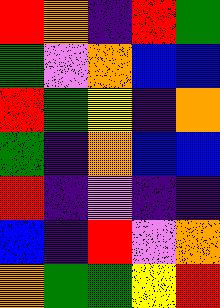[["red", "orange", "indigo", "red", "green"], ["green", "violet", "orange", "blue", "blue"], ["red", "green", "yellow", "indigo", "orange"], ["green", "indigo", "orange", "blue", "blue"], ["red", "indigo", "violet", "indigo", "indigo"], ["blue", "indigo", "red", "violet", "orange"], ["orange", "green", "green", "yellow", "red"]]